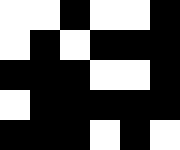[["white", "white", "black", "white", "white", "black"], ["white", "black", "white", "black", "black", "black"], ["black", "black", "black", "white", "white", "black"], ["white", "black", "black", "black", "black", "black"], ["black", "black", "black", "white", "black", "white"]]